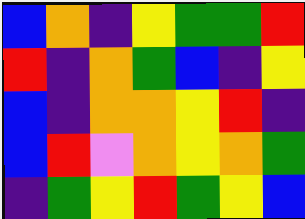[["blue", "orange", "indigo", "yellow", "green", "green", "red"], ["red", "indigo", "orange", "green", "blue", "indigo", "yellow"], ["blue", "indigo", "orange", "orange", "yellow", "red", "indigo"], ["blue", "red", "violet", "orange", "yellow", "orange", "green"], ["indigo", "green", "yellow", "red", "green", "yellow", "blue"]]